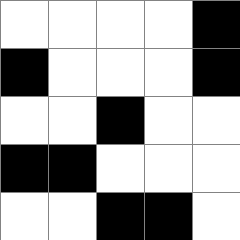[["white", "white", "white", "white", "black"], ["black", "white", "white", "white", "black"], ["white", "white", "black", "white", "white"], ["black", "black", "white", "white", "white"], ["white", "white", "black", "black", "white"]]